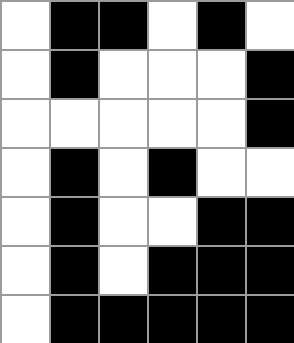[["white", "black", "black", "white", "black", "white"], ["white", "black", "white", "white", "white", "black"], ["white", "white", "white", "white", "white", "black"], ["white", "black", "white", "black", "white", "white"], ["white", "black", "white", "white", "black", "black"], ["white", "black", "white", "black", "black", "black"], ["white", "black", "black", "black", "black", "black"]]